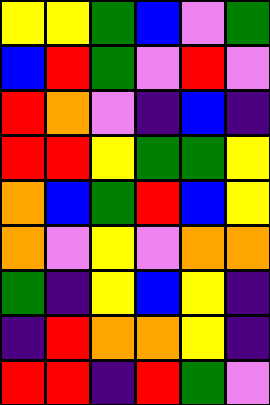[["yellow", "yellow", "green", "blue", "violet", "green"], ["blue", "red", "green", "violet", "red", "violet"], ["red", "orange", "violet", "indigo", "blue", "indigo"], ["red", "red", "yellow", "green", "green", "yellow"], ["orange", "blue", "green", "red", "blue", "yellow"], ["orange", "violet", "yellow", "violet", "orange", "orange"], ["green", "indigo", "yellow", "blue", "yellow", "indigo"], ["indigo", "red", "orange", "orange", "yellow", "indigo"], ["red", "red", "indigo", "red", "green", "violet"]]